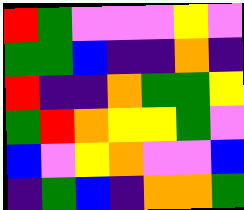[["red", "green", "violet", "violet", "violet", "yellow", "violet"], ["green", "green", "blue", "indigo", "indigo", "orange", "indigo"], ["red", "indigo", "indigo", "orange", "green", "green", "yellow"], ["green", "red", "orange", "yellow", "yellow", "green", "violet"], ["blue", "violet", "yellow", "orange", "violet", "violet", "blue"], ["indigo", "green", "blue", "indigo", "orange", "orange", "green"]]